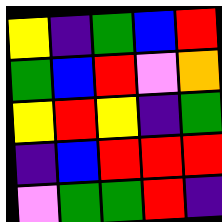[["yellow", "indigo", "green", "blue", "red"], ["green", "blue", "red", "violet", "orange"], ["yellow", "red", "yellow", "indigo", "green"], ["indigo", "blue", "red", "red", "red"], ["violet", "green", "green", "red", "indigo"]]